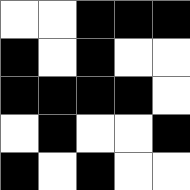[["white", "white", "black", "black", "black"], ["black", "white", "black", "white", "white"], ["black", "black", "black", "black", "white"], ["white", "black", "white", "white", "black"], ["black", "white", "black", "white", "white"]]